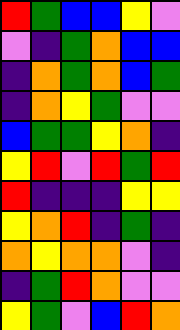[["red", "green", "blue", "blue", "yellow", "violet"], ["violet", "indigo", "green", "orange", "blue", "blue"], ["indigo", "orange", "green", "orange", "blue", "green"], ["indigo", "orange", "yellow", "green", "violet", "violet"], ["blue", "green", "green", "yellow", "orange", "indigo"], ["yellow", "red", "violet", "red", "green", "red"], ["red", "indigo", "indigo", "indigo", "yellow", "yellow"], ["yellow", "orange", "red", "indigo", "green", "indigo"], ["orange", "yellow", "orange", "orange", "violet", "indigo"], ["indigo", "green", "red", "orange", "violet", "violet"], ["yellow", "green", "violet", "blue", "red", "orange"]]